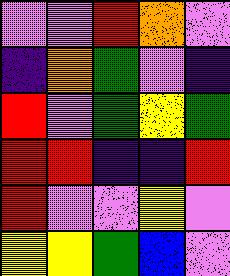[["violet", "violet", "red", "orange", "violet"], ["indigo", "orange", "green", "violet", "indigo"], ["red", "violet", "green", "yellow", "green"], ["red", "red", "indigo", "indigo", "red"], ["red", "violet", "violet", "yellow", "violet"], ["yellow", "yellow", "green", "blue", "violet"]]